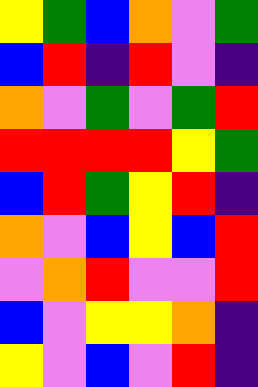[["yellow", "green", "blue", "orange", "violet", "green"], ["blue", "red", "indigo", "red", "violet", "indigo"], ["orange", "violet", "green", "violet", "green", "red"], ["red", "red", "red", "red", "yellow", "green"], ["blue", "red", "green", "yellow", "red", "indigo"], ["orange", "violet", "blue", "yellow", "blue", "red"], ["violet", "orange", "red", "violet", "violet", "red"], ["blue", "violet", "yellow", "yellow", "orange", "indigo"], ["yellow", "violet", "blue", "violet", "red", "indigo"]]